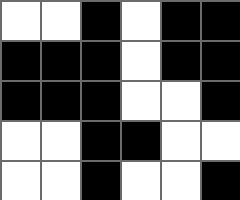[["white", "white", "black", "white", "black", "black"], ["black", "black", "black", "white", "black", "black"], ["black", "black", "black", "white", "white", "black"], ["white", "white", "black", "black", "white", "white"], ["white", "white", "black", "white", "white", "black"]]